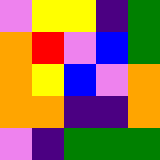[["violet", "yellow", "yellow", "indigo", "green"], ["orange", "red", "violet", "blue", "green"], ["orange", "yellow", "blue", "violet", "orange"], ["orange", "orange", "indigo", "indigo", "orange"], ["violet", "indigo", "green", "green", "green"]]